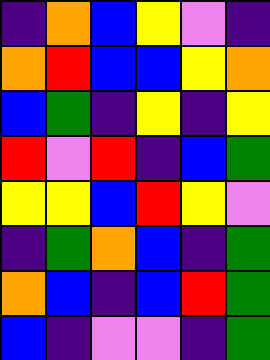[["indigo", "orange", "blue", "yellow", "violet", "indigo"], ["orange", "red", "blue", "blue", "yellow", "orange"], ["blue", "green", "indigo", "yellow", "indigo", "yellow"], ["red", "violet", "red", "indigo", "blue", "green"], ["yellow", "yellow", "blue", "red", "yellow", "violet"], ["indigo", "green", "orange", "blue", "indigo", "green"], ["orange", "blue", "indigo", "blue", "red", "green"], ["blue", "indigo", "violet", "violet", "indigo", "green"]]